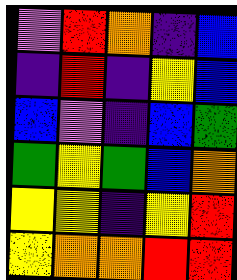[["violet", "red", "orange", "indigo", "blue"], ["indigo", "red", "indigo", "yellow", "blue"], ["blue", "violet", "indigo", "blue", "green"], ["green", "yellow", "green", "blue", "orange"], ["yellow", "yellow", "indigo", "yellow", "red"], ["yellow", "orange", "orange", "red", "red"]]